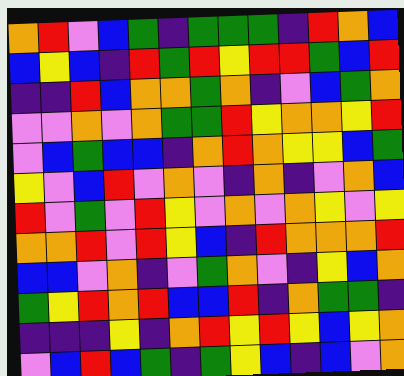[["orange", "red", "violet", "blue", "green", "indigo", "green", "green", "green", "indigo", "red", "orange", "blue"], ["blue", "yellow", "blue", "indigo", "red", "green", "red", "yellow", "red", "red", "green", "blue", "red"], ["indigo", "indigo", "red", "blue", "orange", "orange", "green", "orange", "indigo", "violet", "blue", "green", "orange"], ["violet", "violet", "orange", "violet", "orange", "green", "green", "red", "yellow", "orange", "orange", "yellow", "red"], ["violet", "blue", "green", "blue", "blue", "indigo", "orange", "red", "orange", "yellow", "yellow", "blue", "green"], ["yellow", "violet", "blue", "red", "violet", "orange", "violet", "indigo", "orange", "indigo", "violet", "orange", "blue"], ["red", "violet", "green", "violet", "red", "yellow", "violet", "orange", "violet", "orange", "yellow", "violet", "yellow"], ["orange", "orange", "red", "violet", "red", "yellow", "blue", "indigo", "red", "orange", "orange", "orange", "red"], ["blue", "blue", "violet", "orange", "indigo", "violet", "green", "orange", "violet", "indigo", "yellow", "blue", "orange"], ["green", "yellow", "red", "orange", "red", "blue", "blue", "red", "indigo", "orange", "green", "green", "indigo"], ["indigo", "indigo", "indigo", "yellow", "indigo", "orange", "red", "yellow", "red", "yellow", "blue", "yellow", "orange"], ["violet", "blue", "red", "blue", "green", "indigo", "green", "yellow", "blue", "indigo", "blue", "violet", "orange"]]